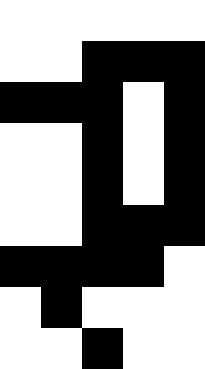[["white", "white", "white", "white", "white"], ["white", "white", "black", "black", "black"], ["black", "black", "black", "white", "black"], ["white", "white", "black", "white", "black"], ["white", "white", "black", "white", "black"], ["white", "white", "black", "black", "black"], ["black", "black", "black", "black", "white"], ["white", "black", "white", "white", "white"], ["white", "white", "black", "white", "white"]]